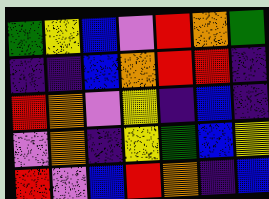[["green", "yellow", "blue", "violet", "red", "orange", "green"], ["indigo", "indigo", "blue", "orange", "red", "red", "indigo"], ["red", "orange", "violet", "yellow", "indigo", "blue", "indigo"], ["violet", "orange", "indigo", "yellow", "green", "blue", "yellow"], ["red", "violet", "blue", "red", "orange", "indigo", "blue"]]